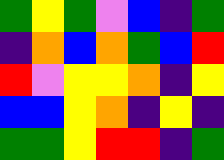[["green", "yellow", "green", "violet", "blue", "indigo", "green"], ["indigo", "orange", "blue", "orange", "green", "blue", "red"], ["red", "violet", "yellow", "yellow", "orange", "indigo", "yellow"], ["blue", "blue", "yellow", "orange", "indigo", "yellow", "indigo"], ["green", "green", "yellow", "red", "red", "indigo", "green"]]